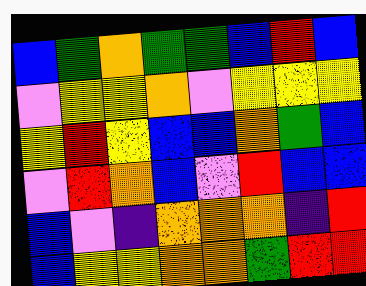[["blue", "green", "orange", "green", "green", "blue", "red", "blue"], ["violet", "yellow", "yellow", "orange", "violet", "yellow", "yellow", "yellow"], ["yellow", "red", "yellow", "blue", "blue", "orange", "green", "blue"], ["violet", "red", "orange", "blue", "violet", "red", "blue", "blue"], ["blue", "violet", "indigo", "orange", "orange", "orange", "indigo", "red"], ["blue", "yellow", "yellow", "orange", "orange", "green", "red", "red"]]